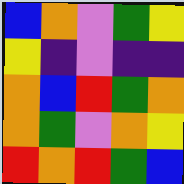[["blue", "orange", "violet", "green", "yellow"], ["yellow", "indigo", "violet", "indigo", "indigo"], ["orange", "blue", "red", "green", "orange"], ["orange", "green", "violet", "orange", "yellow"], ["red", "orange", "red", "green", "blue"]]